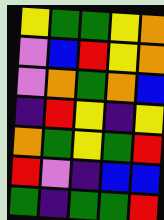[["yellow", "green", "green", "yellow", "orange"], ["violet", "blue", "red", "yellow", "orange"], ["violet", "orange", "green", "orange", "blue"], ["indigo", "red", "yellow", "indigo", "yellow"], ["orange", "green", "yellow", "green", "red"], ["red", "violet", "indigo", "blue", "blue"], ["green", "indigo", "green", "green", "red"]]